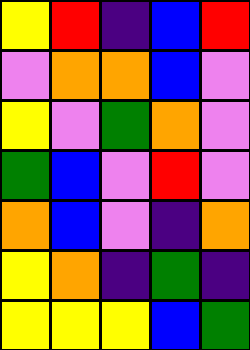[["yellow", "red", "indigo", "blue", "red"], ["violet", "orange", "orange", "blue", "violet"], ["yellow", "violet", "green", "orange", "violet"], ["green", "blue", "violet", "red", "violet"], ["orange", "blue", "violet", "indigo", "orange"], ["yellow", "orange", "indigo", "green", "indigo"], ["yellow", "yellow", "yellow", "blue", "green"]]